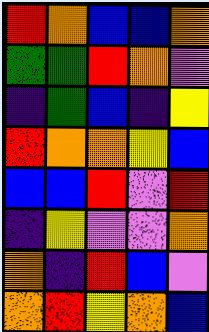[["red", "orange", "blue", "blue", "orange"], ["green", "green", "red", "orange", "violet"], ["indigo", "green", "blue", "indigo", "yellow"], ["red", "orange", "orange", "yellow", "blue"], ["blue", "blue", "red", "violet", "red"], ["indigo", "yellow", "violet", "violet", "orange"], ["orange", "indigo", "red", "blue", "violet"], ["orange", "red", "yellow", "orange", "blue"]]